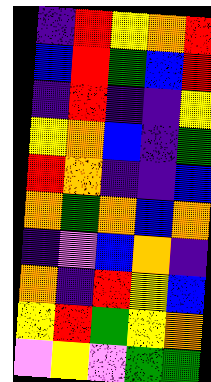[["indigo", "red", "yellow", "orange", "red"], ["blue", "red", "green", "blue", "red"], ["indigo", "red", "indigo", "indigo", "yellow"], ["yellow", "orange", "blue", "indigo", "green"], ["red", "orange", "indigo", "indigo", "blue"], ["orange", "green", "orange", "blue", "orange"], ["indigo", "violet", "blue", "orange", "indigo"], ["orange", "indigo", "red", "yellow", "blue"], ["yellow", "red", "green", "yellow", "orange"], ["violet", "yellow", "violet", "green", "green"]]